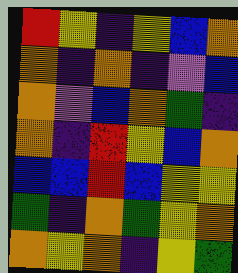[["red", "yellow", "indigo", "yellow", "blue", "orange"], ["orange", "indigo", "orange", "indigo", "violet", "blue"], ["orange", "violet", "blue", "orange", "green", "indigo"], ["orange", "indigo", "red", "yellow", "blue", "orange"], ["blue", "blue", "red", "blue", "yellow", "yellow"], ["green", "indigo", "orange", "green", "yellow", "orange"], ["orange", "yellow", "orange", "indigo", "yellow", "green"]]